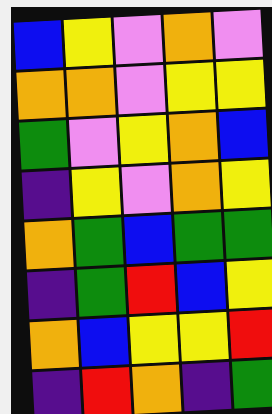[["blue", "yellow", "violet", "orange", "violet"], ["orange", "orange", "violet", "yellow", "yellow"], ["green", "violet", "yellow", "orange", "blue"], ["indigo", "yellow", "violet", "orange", "yellow"], ["orange", "green", "blue", "green", "green"], ["indigo", "green", "red", "blue", "yellow"], ["orange", "blue", "yellow", "yellow", "red"], ["indigo", "red", "orange", "indigo", "green"]]